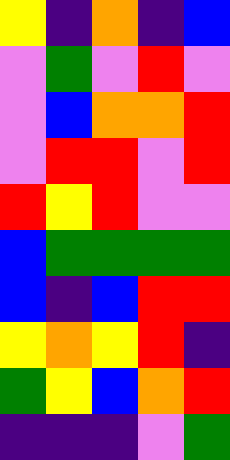[["yellow", "indigo", "orange", "indigo", "blue"], ["violet", "green", "violet", "red", "violet"], ["violet", "blue", "orange", "orange", "red"], ["violet", "red", "red", "violet", "red"], ["red", "yellow", "red", "violet", "violet"], ["blue", "green", "green", "green", "green"], ["blue", "indigo", "blue", "red", "red"], ["yellow", "orange", "yellow", "red", "indigo"], ["green", "yellow", "blue", "orange", "red"], ["indigo", "indigo", "indigo", "violet", "green"]]